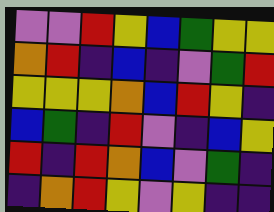[["violet", "violet", "red", "yellow", "blue", "green", "yellow", "yellow"], ["orange", "red", "indigo", "blue", "indigo", "violet", "green", "red"], ["yellow", "yellow", "yellow", "orange", "blue", "red", "yellow", "indigo"], ["blue", "green", "indigo", "red", "violet", "indigo", "blue", "yellow"], ["red", "indigo", "red", "orange", "blue", "violet", "green", "indigo"], ["indigo", "orange", "red", "yellow", "violet", "yellow", "indigo", "indigo"]]